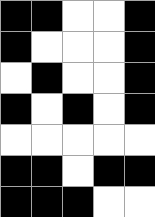[["black", "black", "white", "white", "black"], ["black", "white", "white", "white", "black"], ["white", "black", "white", "white", "black"], ["black", "white", "black", "white", "black"], ["white", "white", "white", "white", "white"], ["black", "black", "white", "black", "black"], ["black", "black", "black", "white", "white"]]